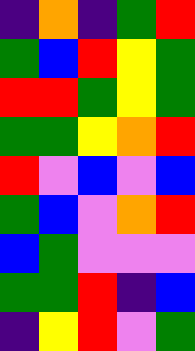[["indigo", "orange", "indigo", "green", "red"], ["green", "blue", "red", "yellow", "green"], ["red", "red", "green", "yellow", "green"], ["green", "green", "yellow", "orange", "red"], ["red", "violet", "blue", "violet", "blue"], ["green", "blue", "violet", "orange", "red"], ["blue", "green", "violet", "violet", "violet"], ["green", "green", "red", "indigo", "blue"], ["indigo", "yellow", "red", "violet", "green"]]